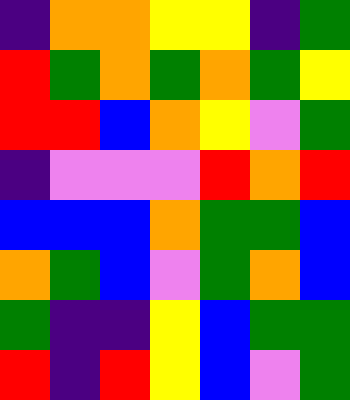[["indigo", "orange", "orange", "yellow", "yellow", "indigo", "green"], ["red", "green", "orange", "green", "orange", "green", "yellow"], ["red", "red", "blue", "orange", "yellow", "violet", "green"], ["indigo", "violet", "violet", "violet", "red", "orange", "red"], ["blue", "blue", "blue", "orange", "green", "green", "blue"], ["orange", "green", "blue", "violet", "green", "orange", "blue"], ["green", "indigo", "indigo", "yellow", "blue", "green", "green"], ["red", "indigo", "red", "yellow", "blue", "violet", "green"]]